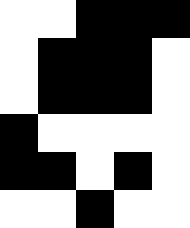[["white", "white", "black", "black", "black"], ["white", "black", "black", "black", "white"], ["white", "black", "black", "black", "white"], ["black", "white", "white", "white", "white"], ["black", "black", "white", "black", "white"], ["white", "white", "black", "white", "white"]]